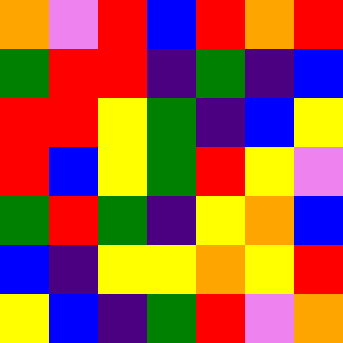[["orange", "violet", "red", "blue", "red", "orange", "red"], ["green", "red", "red", "indigo", "green", "indigo", "blue"], ["red", "red", "yellow", "green", "indigo", "blue", "yellow"], ["red", "blue", "yellow", "green", "red", "yellow", "violet"], ["green", "red", "green", "indigo", "yellow", "orange", "blue"], ["blue", "indigo", "yellow", "yellow", "orange", "yellow", "red"], ["yellow", "blue", "indigo", "green", "red", "violet", "orange"]]